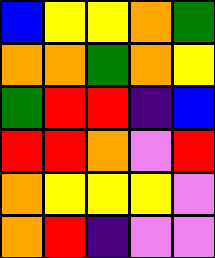[["blue", "yellow", "yellow", "orange", "green"], ["orange", "orange", "green", "orange", "yellow"], ["green", "red", "red", "indigo", "blue"], ["red", "red", "orange", "violet", "red"], ["orange", "yellow", "yellow", "yellow", "violet"], ["orange", "red", "indigo", "violet", "violet"]]